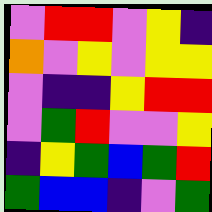[["violet", "red", "red", "violet", "yellow", "indigo"], ["orange", "violet", "yellow", "violet", "yellow", "yellow"], ["violet", "indigo", "indigo", "yellow", "red", "red"], ["violet", "green", "red", "violet", "violet", "yellow"], ["indigo", "yellow", "green", "blue", "green", "red"], ["green", "blue", "blue", "indigo", "violet", "green"]]